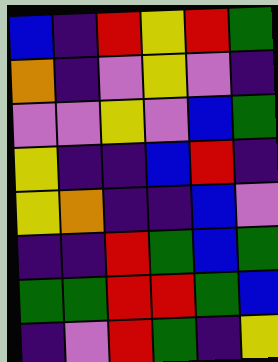[["blue", "indigo", "red", "yellow", "red", "green"], ["orange", "indigo", "violet", "yellow", "violet", "indigo"], ["violet", "violet", "yellow", "violet", "blue", "green"], ["yellow", "indigo", "indigo", "blue", "red", "indigo"], ["yellow", "orange", "indigo", "indigo", "blue", "violet"], ["indigo", "indigo", "red", "green", "blue", "green"], ["green", "green", "red", "red", "green", "blue"], ["indigo", "violet", "red", "green", "indigo", "yellow"]]